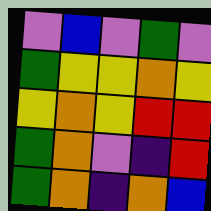[["violet", "blue", "violet", "green", "violet"], ["green", "yellow", "yellow", "orange", "yellow"], ["yellow", "orange", "yellow", "red", "red"], ["green", "orange", "violet", "indigo", "red"], ["green", "orange", "indigo", "orange", "blue"]]